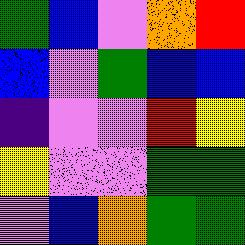[["green", "blue", "violet", "orange", "red"], ["blue", "violet", "green", "blue", "blue"], ["indigo", "violet", "violet", "red", "yellow"], ["yellow", "violet", "violet", "green", "green"], ["violet", "blue", "orange", "green", "green"]]